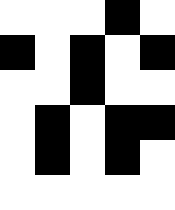[["white", "white", "white", "black", "white"], ["black", "white", "black", "white", "black"], ["white", "white", "black", "white", "white"], ["white", "black", "white", "black", "black"], ["white", "black", "white", "black", "white"], ["white", "white", "white", "white", "white"]]